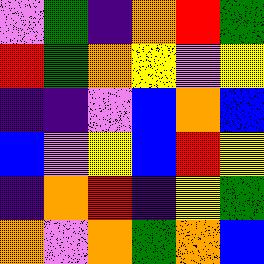[["violet", "green", "indigo", "orange", "red", "green"], ["red", "green", "orange", "yellow", "violet", "yellow"], ["indigo", "indigo", "violet", "blue", "orange", "blue"], ["blue", "violet", "yellow", "blue", "red", "yellow"], ["indigo", "orange", "red", "indigo", "yellow", "green"], ["orange", "violet", "orange", "green", "orange", "blue"]]